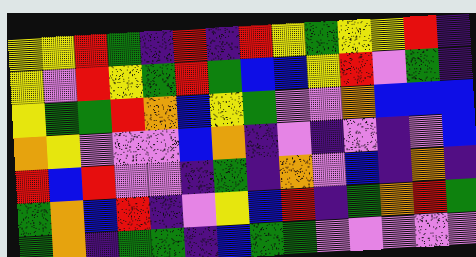[["yellow", "yellow", "red", "green", "indigo", "red", "indigo", "red", "yellow", "green", "yellow", "yellow", "red", "indigo"], ["yellow", "violet", "red", "yellow", "green", "red", "green", "blue", "blue", "yellow", "red", "violet", "green", "indigo"], ["yellow", "green", "green", "red", "orange", "blue", "yellow", "green", "violet", "violet", "orange", "blue", "blue", "blue"], ["orange", "yellow", "violet", "violet", "violet", "blue", "orange", "indigo", "violet", "indigo", "violet", "indigo", "violet", "blue"], ["red", "blue", "red", "violet", "violet", "indigo", "green", "indigo", "orange", "violet", "blue", "indigo", "orange", "indigo"], ["green", "orange", "blue", "red", "indigo", "violet", "yellow", "blue", "red", "indigo", "green", "orange", "red", "green"], ["green", "orange", "indigo", "green", "green", "indigo", "blue", "green", "green", "violet", "violet", "violet", "violet", "violet"]]